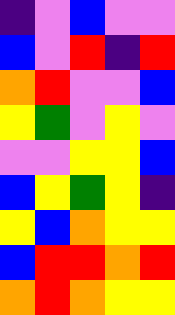[["indigo", "violet", "blue", "violet", "violet"], ["blue", "violet", "red", "indigo", "red"], ["orange", "red", "violet", "violet", "blue"], ["yellow", "green", "violet", "yellow", "violet"], ["violet", "violet", "yellow", "yellow", "blue"], ["blue", "yellow", "green", "yellow", "indigo"], ["yellow", "blue", "orange", "yellow", "yellow"], ["blue", "red", "red", "orange", "red"], ["orange", "red", "orange", "yellow", "yellow"]]